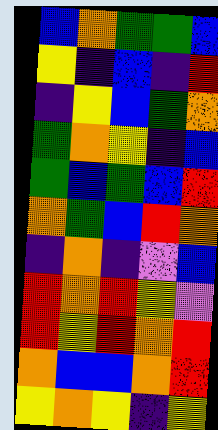[["blue", "orange", "green", "green", "blue"], ["yellow", "indigo", "blue", "indigo", "red"], ["indigo", "yellow", "blue", "green", "orange"], ["green", "orange", "yellow", "indigo", "blue"], ["green", "blue", "green", "blue", "red"], ["orange", "green", "blue", "red", "orange"], ["indigo", "orange", "indigo", "violet", "blue"], ["red", "orange", "red", "yellow", "violet"], ["red", "yellow", "red", "orange", "red"], ["orange", "blue", "blue", "orange", "red"], ["yellow", "orange", "yellow", "indigo", "yellow"]]